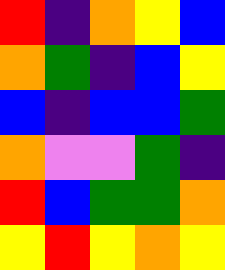[["red", "indigo", "orange", "yellow", "blue"], ["orange", "green", "indigo", "blue", "yellow"], ["blue", "indigo", "blue", "blue", "green"], ["orange", "violet", "violet", "green", "indigo"], ["red", "blue", "green", "green", "orange"], ["yellow", "red", "yellow", "orange", "yellow"]]